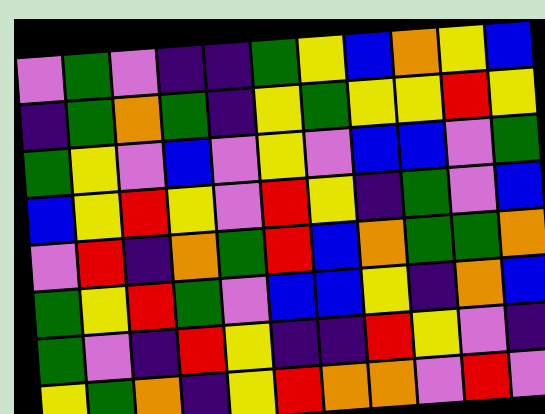[["violet", "green", "violet", "indigo", "indigo", "green", "yellow", "blue", "orange", "yellow", "blue"], ["indigo", "green", "orange", "green", "indigo", "yellow", "green", "yellow", "yellow", "red", "yellow"], ["green", "yellow", "violet", "blue", "violet", "yellow", "violet", "blue", "blue", "violet", "green"], ["blue", "yellow", "red", "yellow", "violet", "red", "yellow", "indigo", "green", "violet", "blue"], ["violet", "red", "indigo", "orange", "green", "red", "blue", "orange", "green", "green", "orange"], ["green", "yellow", "red", "green", "violet", "blue", "blue", "yellow", "indigo", "orange", "blue"], ["green", "violet", "indigo", "red", "yellow", "indigo", "indigo", "red", "yellow", "violet", "indigo"], ["yellow", "green", "orange", "indigo", "yellow", "red", "orange", "orange", "violet", "red", "violet"]]